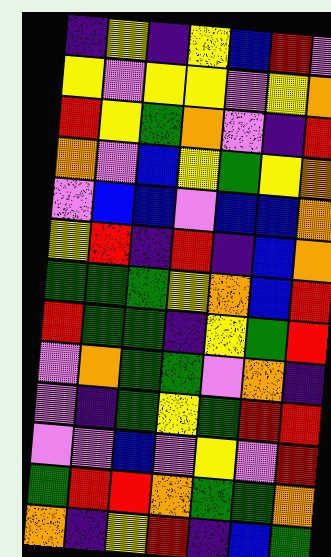[["indigo", "yellow", "indigo", "yellow", "blue", "red", "violet"], ["yellow", "violet", "yellow", "yellow", "violet", "yellow", "orange"], ["red", "yellow", "green", "orange", "violet", "indigo", "red"], ["orange", "violet", "blue", "yellow", "green", "yellow", "orange"], ["violet", "blue", "blue", "violet", "blue", "blue", "orange"], ["yellow", "red", "indigo", "red", "indigo", "blue", "orange"], ["green", "green", "green", "yellow", "orange", "blue", "red"], ["red", "green", "green", "indigo", "yellow", "green", "red"], ["violet", "orange", "green", "green", "violet", "orange", "indigo"], ["violet", "indigo", "green", "yellow", "green", "red", "red"], ["violet", "violet", "blue", "violet", "yellow", "violet", "red"], ["green", "red", "red", "orange", "green", "green", "orange"], ["orange", "indigo", "yellow", "red", "indigo", "blue", "green"]]